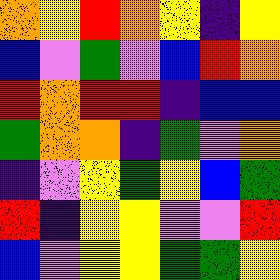[["orange", "yellow", "red", "orange", "yellow", "indigo", "yellow"], ["blue", "violet", "green", "violet", "blue", "red", "orange"], ["red", "orange", "red", "red", "indigo", "blue", "blue"], ["green", "orange", "orange", "indigo", "green", "violet", "orange"], ["indigo", "violet", "yellow", "green", "yellow", "blue", "green"], ["red", "indigo", "yellow", "yellow", "violet", "violet", "red"], ["blue", "violet", "yellow", "yellow", "green", "green", "yellow"]]